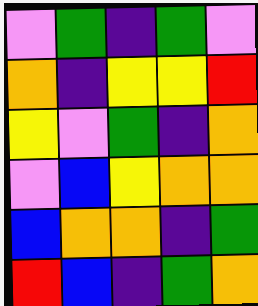[["violet", "green", "indigo", "green", "violet"], ["orange", "indigo", "yellow", "yellow", "red"], ["yellow", "violet", "green", "indigo", "orange"], ["violet", "blue", "yellow", "orange", "orange"], ["blue", "orange", "orange", "indigo", "green"], ["red", "blue", "indigo", "green", "orange"]]